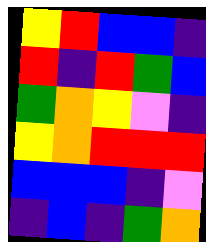[["yellow", "red", "blue", "blue", "indigo"], ["red", "indigo", "red", "green", "blue"], ["green", "orange", "yellow", "violet", "indigo"], ["yellow", "orange", "red", "red", "red"], ["blue", "blue", "blue", "indigo", "violet"], ["indigo", "blue", "indigo", "green", "orange"]]